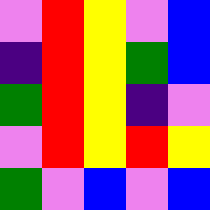[["violet", "red", "yellow", "violet", "blue"], ["indigo", "red", "yellow", "green", "blue"], ["green", "red", "yellow", "indigo", "violet"], ["violet", "red", "yellow", "red", "yellow"], ["green", "violet", "blue", "violet", "blue"]]